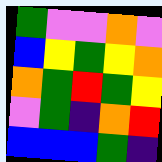[["green", "violet", "violet", "orange", "violet"], ["blue", "yellow", "green", "yellow", "orange"], ["orange", "green", "red", "green", "yellow"], ["violet", "green", "indigo", "orange", "red"], ["blue", "blue", "blue", "green", "indigo"]]